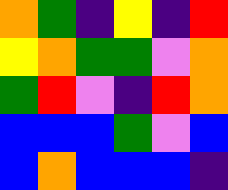[["orange", "green", "indigo", "yellow", "indigo", "red"], ["yellow", "orange", "green", "green", "violet", "orange"], ["green", "red", "violet", "indigo", "red", "orange"], ["blue", "blue", "blue", "green", "violet", "blue"], ["blue", "orange", "blue", "blue", "blue", "indigo"]]